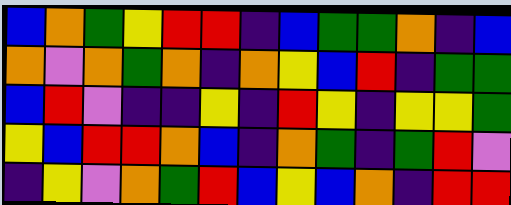[["blue", "orange", "green", "yellow", "red", "red", "indigo", "blue", "green", "green", "orange", "indigo", "blue"], ["orange", "violet", "orange", "green", "orange", "indigo", "orange", "yellow", "blue", "red", "indigo", "green", "green"], ["blue", "red", "violet", "indigo", "indigo", "yellow", "indigo", "red", "yellow", "indigo", "yellow", "yellow", "green"], ["yellow", "blue", "red", "red", "orange", "blue", "indigo", "orange", "green", "indigo", "green", "red", "violet"], ["indigo", "yellow", "violet", "orange", "green", "red", "blue", "yellow", "blue", "orange", "indigo", "red", "red"]]